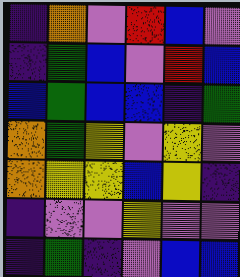[["indigo", "orange", "violet", "red", "blue", "violet"], ["indigo", "green", "blue", "violet", "red", "blue"], ["blue", "green", "blue", "blue", "indigo", "green"], ["orange", "green", "yellow", "violet", "yellow", "violet"], ["orange", "yellow", "yellow", "blue", "yellow", "indigo"], ["indigo", "violet", "violet", "yellow", "violet", "violet"], ["indigo", "green", "indigo", "violet", "blue", "blue"]]